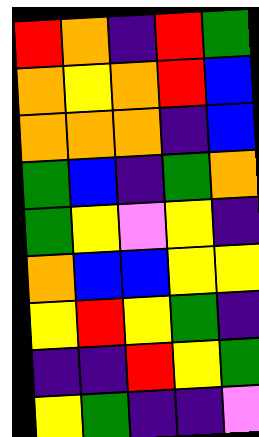[["red", "orange", "indigo", "red", "green"], ["orange", "yellow", "orange", "red", "blue"], ["orange", "orange", "orange", "indigo", "blue"], ["green", "blue", "indigo", "green", "orange"], ["green", "yellow", "violet", "yellow", "indigo"], ["orange", "blue", "blue", "yellow", "yellow"], ["yellow", "red", "yellow", "green", "indigo"], ["indigo", "indigo", "red", "yellow", "green"], ["yellow", "green", "indigo", "indigo", "violet"]]